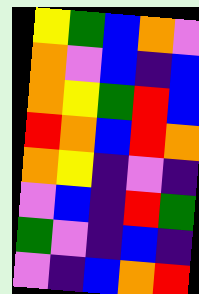[["yellow", "green", "blue", "orange", "violet"], ["orange", "violet", "blue", "indigo", "blue"], ["orange", "yellow", "green", "red", "blue"], ["red", "orange", "blue", "red", "orange"], ["orange", "yellow", "indigo", "violet", "indigo"], ["violet", "blue", "indigo", "red", "green"], ["green", "violet", "indigo", "blue", "indigo"], ["violet", "indigo", "blue", "orange", "red"]]